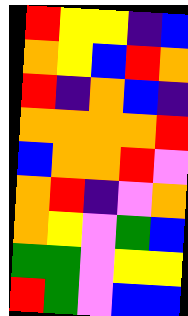[["red", "yellow", "yellow", "indigo", "blue"], ["orange", "yellow", "blue", "red", "orange"], ["red", "indigo", "orange", "blue", "indigo"], ["orange", "orange", "orange", "orange", "red"], ["blue", "orange", "orange", "red", "violet"], ["orange", "red", "indigo", "violet", "orange"], ["orange", "yellow", "violet", "green", "blue"], ["green", "green", "violet", "yellow", "yellow"], ["red", "green", "violet", "blue", "blue"]]